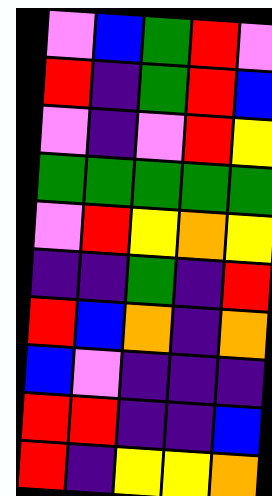[["violet", "blue", "green", "red", "violet"], ["red", "indigo", "green", "red", "blue"], ["violet", "indigo", "violet", "red", "yellow"], ["green", "green", "green", "green", "green"], ["violet", "red", "yellow", "orange", "yellow"], ["indigo", "indigo", "green", "indigo", "red"], ["red", "blue", "orange", "indigo", "orange"], ["blue", "violet", "indigo", "indigo", "indigo"], ["red", "red", "indigo", "indigo", "blue"], ["red", "indigo", "yellow", "yellow", "orange"]]